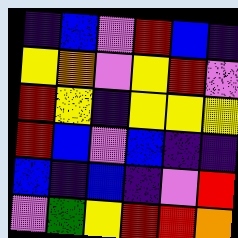[["indigo", "blue", "violet", "red", "blue", "indigo"], ["yellow", "orange", "violet", "yellow", "red", "violet"], ["red", "yellow", "indigo", "yellow", "yellow", "yellow"], ["red", "blue", "violet", "blue", "indigo", "indigo"], ["blue", "indigo", "blue", "indigo", "violet", "red"], ["violet", "green", "yellow", "red", "red", "orange"]]